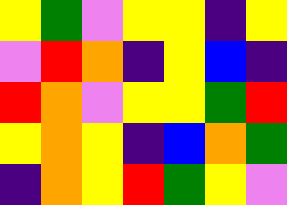[["yellow", "green", "violet", "yellow", "yellow", "indigo", "yellow"], ["violet", "red", "orange", "indigo", "yellow", "blue", "indigo"], ["red", "orange", "violet", "yellow", "yellow", "green", "red"], ["yellow", "orange", "yellow", "indigo", "blue", "orange", "green"], ["indigo", "orange", "yellow", "red", "green", "yellow", "violet"]]